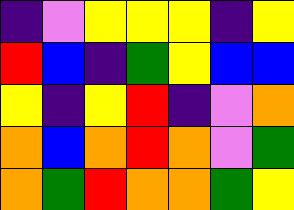[["indigo", "violet", "yellow", "yellow", "yellow", "indigo", "yellow"], ["red", "blue", "indigo", "green", "yellow", "blue", "blue"], ["yellow", "indigo", "yellow", "red", "indigo", "violet", "orange"], ["orange", "blue", "orange", "red", "orange", "violet", "green"], ["orange", "green", "red", "orange", "orange", "green", "yellow"]]